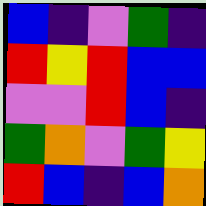[["blue", "indigo", "violet", "green", "indigo"], ["red", "yellow", "red", "blue", "blue"], ["violet", "violet", "red", "blue", "indigo"], ["green", "orange", "violet", "green", "yellow"], ["red", "blue", "indigo", "blue", "orange"]]